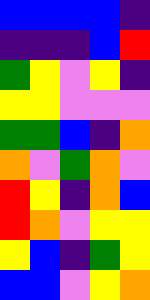[["blue", "blue", "blue", "blue", "indigo"], ["indigo", "indigo", "indigo", "blue", "red"], ["green", "yellow", "violet", "yellow", "indigo"], ["yellow", "yellow", "violet", "violet", "violet"], ["green", "green", "blue", "indigo", "orange"], ["orange", "violet", "green", "orange", "violet"], ["red", "yellow", "indigo", "orange", "blue"], ["red", "orange", "violet", "yellow", "yellow"], ["yellow", "blue", "indigo", "green", "yellow"], ["blue", "blue", "violet", "yellow", "orange"]]